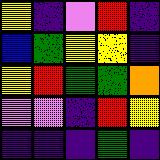[["yellow", "indigo", "violet", "red", "indigo"], ["blue", "green", "yellow", "yellow", "indigo"], ["yellow", "red", "green", "green", "orange"], ["violet", "violet", "indigo", "red", "yellow"], ["indigo", "indigo", "indigo", "green", "indigo"]]